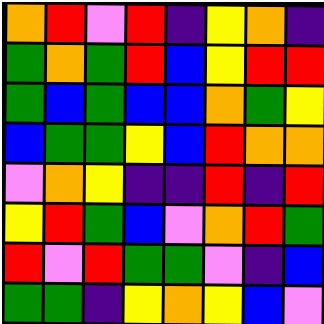[["orange", "red", "violet", "red", "indigo", "yellow", "orange", "indigo"], ["green", "orange", "green", "red", "blue", "yellow", "red", "red"], ["green", "blue", "green", "blue", "blue", "orange", "green", "yellow"], ["blue", "green", "green", "yellow", "blue", "red", "orange", "orange"], ["violet", "orange", "yellow", "indigo", "indigo", "red", "indigo", "red"], ["yellow", "red", "green", "blue", "violet", "orange", "red", "green"], ["red", "violet", "red", "green", "green", "violet", "indigo", "blue"], ["green", "green", "indigo", "yellow", "orange", "yellow", "blue", "violet"]]